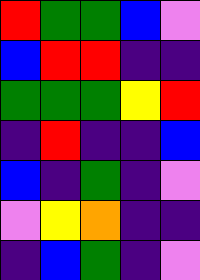[["red", "green", "green", "blue", "violet"], ["blue", "red", "red", "indigo", "indigo"], ["green", "green", "green", "yellow", "red"], ["indigo", "red", "indigo", "indigo", "blue"], ["blue", "indigo", "green", "indigo", "violet"], ["violet", "yellow", "orange", "indigo", "indigo"], ["indigo", "blue", "green", "indigo", "violet"]]